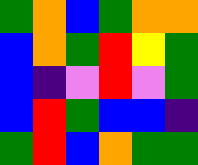[["green", "orange", "blue", "green", "orange", "orange"], ["blue", "orange", "green", "red", "yellow", "green"], ["blue", "indigo", "violet", "red", "violet", "green"], ["blue", "red", "green", "blue", "blue", "indigo"], ["green", "red", "blue", "orange", "green", "green"]]